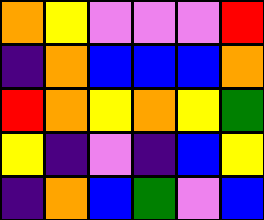[["orange", "yellow", "violet", "violet", "violet", "red"], ["indigo", "orange", "blue", "blue", "blue", "orange"], ["red", "orange", "yellow", "orange", "yellow", "green"], ["yellow", "indigo", "violet", "indigo", "blue", "yellow"], ["indigo", "orange", "blue", "green", "violet", "blue"]]